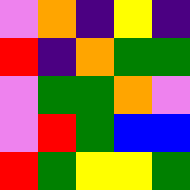[["violet", "orange", "indigo", "yellow", "indigo"], ["red", "indigo", "orange", "green", "green"], ["violet", "green", "green", "orange", "violet"], ["violet", "red", "green", "blue", "blue"], ["red", "green", "yellow", "yellow", "green"]]